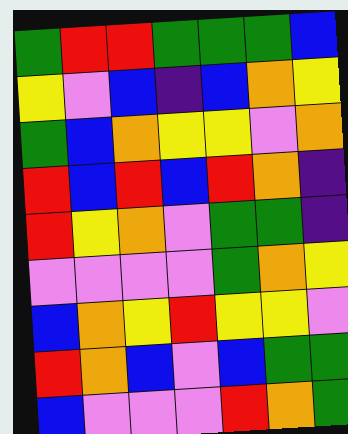[["green", "red", "red", "green", "green", "green", "blue"], ["yellow", "violet", "blue", "indigo", "blue", "orange", "yellow"], ["green", "blue", "orange", "yellow", "yellow", "violet", "orange"], ["red", "blue", "red", "blue", "red", "orange", "indigo"], ["red", "yellow", "orange", "violet", "green", "green", "indigo"], ["violet", "violet", "violet", "violet", "green", "orange", "yellow"], ["blue", "orange", "yellow", "red", "yellow", "yellow", "violet"], ["red", "orange", "blue", "violet", "blue", "green", "green"], ["blue", "violet", "violet", "violet", "red", "orange", "green"]]